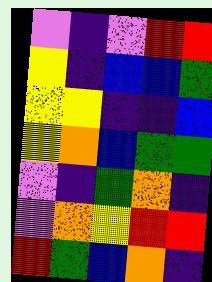[["violet", "indigo", "violet", "red", "red"], ["yellow", "indigo", "blue", "blue", "green"], ["yellow", "yellow", "indigo", "indigo", "blue"], ["yellow", "orange", "blue", "green", "green"], ["violet", "indigo", "green", "orange", "indigo"], ["violet", "orange", "yellow", "red", "red"], ["red", "green", "blue", "orange", "indigo"]]